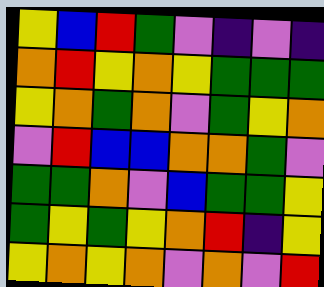[["yellow", "blue", "red", "green", "violet", "indigo", "violet", "indigo"], ["orange", "red", "yellow", "orange", "yellow", "green", "green", "green"], ["yellow", "orange", "green", "orange", "violet", "green", "yellow", "orange"], ["violet", "red", "blue", "blue", "orange", "orange", "green", "violet"], ["green", "green", "orange", "violet", "blue", "green", "green", "yellow"], ["green", "yellow", "green", "yellow", "orange", "red", "indigo", "yellow"], ["yellow", "orange", "yellow", "orange", "violet", "orange", "violet", "red"]]